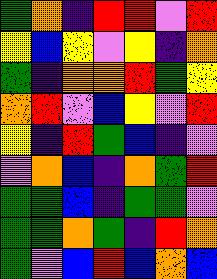[["green", "orange", "indigo", "red", "red", "violet", "red"], ["yellow", "blue", "yellow", "violet", "yellow", "indigo", "orange"], ["green", "indigo", "orange", "orange", "red", "green", "yellow"], ["orange", "red", "violet", "blue", "yellow", "violet", "red"], ["yellow", "indigo", "red", "green", "blue", "indigo", "violet"], ["violet", "orange", "blue", "indigo", "orange", "green", "red"], ["green", "green", "blue", "indigo", "green", "green", "violet"], ["green", "green", "orange", "green", "indigo", "red", "orange"], ["green", "violet", "blue", "red", "blue", "orange", "blue"]]